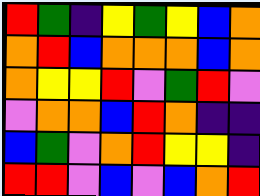[["red", "green", "indigo", "yellow", "green", "yellow", "blue", "orange"], ["orange", "red", "blue", "orange", "orange", "orange", "blue", "orange"], ["orange", "yellow", "yellow", "red", "violet", "green", "red", "violet"], ["violet", "orange", "orange", "blue", "red", "orange", "indigo", "indigo"], ["blue", "green", "violet", "orange", "red", "yellow", "yellow", "indigo"], ["red", "red", "violet", "blue", "violet", "blue", "orange", "red"]]